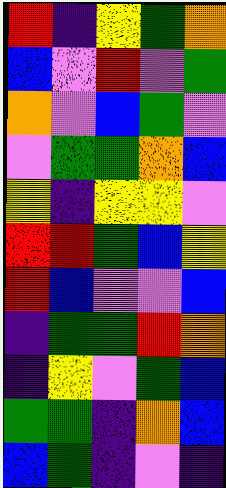[["red", "indigo", "yellow", "green", "orange"], ["blue", "violet", "red", "violet", "green"], ["orange", "violet", "blue", "green", "violet"], ["violet", "green", "green", "orange", "blue"], ["yellow", "indigo", "yellow", "yellow", "violet"], ["red", "red", "green", "blue", "yellow"], ["red", "blue", "violet", "violet", "blue"], ["indigo", "green", "green", "red", "orange"], ["indigo", "yellow", "violet", "green", "blue"], ["green", "green", "indigo", "orange", "blue"], ["blue", "green", "indigo", "violet", "indigo"]]